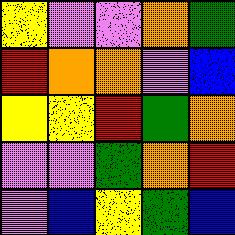[["yellow", "violet", "violet", "orange", "green"], ["red", "orange", "orange", "violet", "blue"], ["yellow", "yellow", "red", "green", "orange"], ["violet", "violet", "green", "orange", "red"], ["violet", "blue", "yellow", "green", "blue"]]